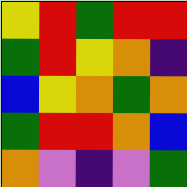[["yellow", "red", "green", "red", "red"], ["green", "red", "yellow", "orange", "indigo"], ["blue", "yellow", "orange", "green", "orange"], ["green", "red", "red", "orange", "blue"], ["orange", "violet", "indigo", "violet", "green"]]